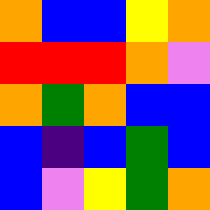[["orange", "blue", "blue", "yellow", "orange"], ["red", "red", "red", "orange", "violet"], ["orange", "green", "orange", "blue", "blue"], ["blue", "indigo", "blue", "green", "blue"], ["blue", "violet", "yellow", "green", "orange"]]